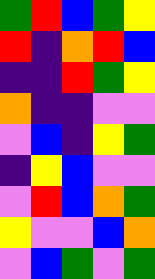[["green", "red", "blue", "green", "yellow"], ["red", "indigo", "orange", "red", "blue"], ["indigo", "indigo", "red", "green", "yellow"], ["orange", "indigo", "indigo", "violet", "violet"], ["violet", "blue", "indigo", "yellow", "green"], ["indigo", "yellow", "blue", "violet", "violet"], ["violet", "red", "blue", "orange", "green"], ["yellow", "violet", "violet", "blue", "orange"], ["violet", "blue", "green", "violet", "green"]]